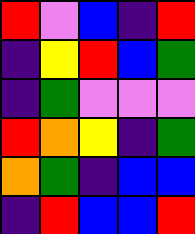[["red", "violet", "blue", "indigo", "red"], ["indigo", "yellow", "red", "blue", "green"], ["indigo", "green", "violet", "violet", "violet"], ["red", "orange", "yellow", "indigo", "green"], ["orange", "green", "indigo", "blue", "blue"], ["indigo", "red", "blue", "blue", "red"]]